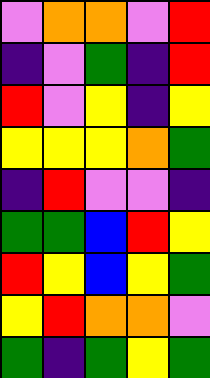[["violet", "orange", "orange", "violet", "red"], ["indigo", "violet", "green", "indigo", "red"], ["red", "violet", "yellow", "indigo", "yellow"], ["yellow", "yellow", "yellow", "orange", "green"], ["indigo", "red", "violet", "violet", "indigo"], ["green", "green", "blue", "red", "yellow"], ["red", "yellow", "blue", "yellow", "green"], ["yellow", "red", "orange", "orange", "violet"], ["green", "indigo", "green", "yellow", "green"]]